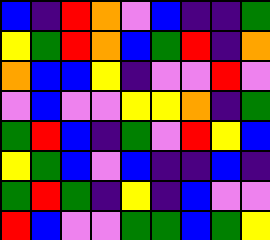[["blue", "indigo", "red", "orange", "violet", "blue", "indigo", "indigo", "green"], ["yellow", "green", "red", "orange", "blue", "green", "red", "indigo", "orange"], ["orange", "blue", "blue", "yellow", "indigo", "violet", "violet", "red", "violet"], ["violet", "blue", "violet", "violet", "yellow", "yellow", "orange", "indigo", "green"], ["green", "red", "blue", "indigo", "green", "violet", "red", "yellow", "blue"], ["yellow", "green", "blue", "violet", "blue", "indigo", "indigo", "blue", "indigo"], ["green", "red", "green", "indigo", "yellow", "indigo", "blue", "violet", "violet"], ["red", "blue", "violet", "violet", "green", "green", "blue", "green", "yellow"]]